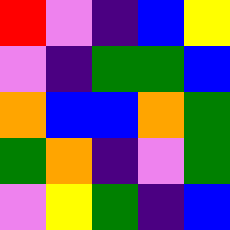[["red", "violet", "indigo", "blue", "yellow"], ["violet", "indigo", "green", "green", "blue"], ["orange", "blue", "blue", "orange", "green"], ["green", "orange", "indigo", "violet", "green"], ["violet", "yellow", "green", "indigo", "blue"]]